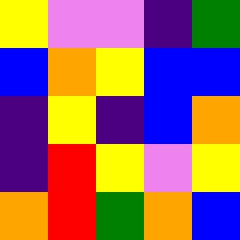[["yellow", "violet", "violet", "indigo", "green"], ["blue", "orange", "yellow", "blue", "blue"], ["indigo", "yellow", "indigo", "blue", "orange"], ["indigo", "red", "yellow", "violet", "yellow"], ["orange", "red", "green", "orange", "blue"]]